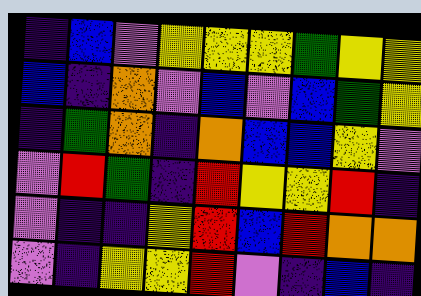[["indigo", "blue", "violet", "yellow", "yellow", "yellow", "green", "yellow", "yellow"], ["blue", "indigo", "orange", "violet", "blue", "violet", "blue", "green", "yellow"], ["indigo", "green", "orange", "indigo", "orange", "blue", "blue", "yellow", "violet"], ["violet", "red", "green", "indigo", "red", "yellow", "yellow", "red", "indigo"], ["violet", "indigo", "indigo", "yellow", "red", "blue", "red", "orange", "orange"], ["violet", "indigo", "yellow", "yellow", "red", "violet", "indigo", "blue", "indigo"]]